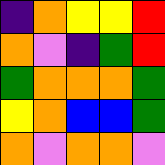[["indigo", "orange", "yellow", "yellow", "red"], ["orange", "violet", "indigo", "green", "red"], ["green", "orange", "orange", "orange", "green"], ["yellow", "orange", "blue", "blue", "green"], ["orange", "violet", "orange", "orange", "violet"]]